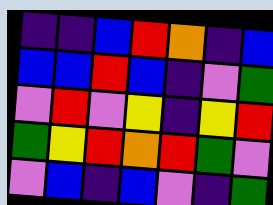[["indigo", "indigo", "blue", "red", "orange", "indigo", "blue"], ["blue", "blue", "red", "blue", "indigo", "violet", "green"], ["violet", "red", "violet", "yellow", "indigo", "yellow", "red"], ["green", "yellow", "red", "orange", "red", "green", "violet"], ["violet", "blue", "indigo", "blue", "violet", "indigo", "green"]]